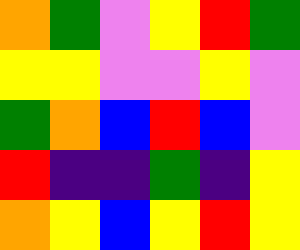[["orange", "green", "violet", "yellow", "red", "green"], ["yellow", "yellow", "violet", "violet", "yellow", "violet"], ["green", "orange", "blue", "red", "blue", "violet"], ["red", "indigo", "indigo", "green", "indigo", "yellow"], ["orange", "yellow", "blue", "yellow", "red", "yellow"]]